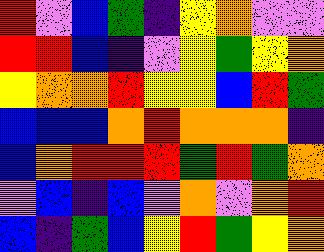[["red", "violet", "blue", "green", "indigo", "yellow", "orange", "violet", "violet"], ["red", "red", "blue", "indigo", "violet", "yellow", "green", "yellow", "orange"], ["yellow", "orange", "orange", "red", "yellow", "yellow", "blue", "red", "green"], ["blue", "blue", "blue", "orange", "red", "orange", "orange", "orange", "indigo"], ["blue", "orange", "red", "red", "red", "green", "red", "green", "orange"], ["violet", "blue", "indigo", "blue", "violet", "orange", "violet", "orange", "red"], ["blue", "indigo", "green", "blue", "yellow", "red", "green", "yellow", "orange"]]